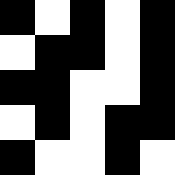[["black", "white", "black", "white", "black"], ["white", "black", "black", "white", "black"], ["black", "black", "white", "white", "black"], ["white", "black", "white", "black", "black"], ["black", "white", "white", "black", "white"]]